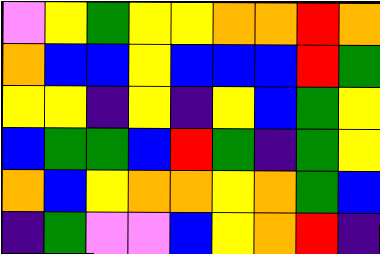[["violet", "yellow", "green", "yellow", "yellow", "orange", "orange", "red", "orange"], ["orange", "blue", "blue", "yellow", "blue", "blue", "blue", "red", "green"], ["yellow", "yellow", "indigo", "yellow", "indigo", "yellow", "blue", "green", "yellow"], ["blue", "green", "green", "blue", "red", "green", "indigo", "green", "yellow"], ["orange", "blue", "yellow", "orange", "orange", "yellow", "orange", "green", "blue"], ["indigo", "green", "violet", "violet", "blue", "yellow", "orange", "red", "indigo"]]